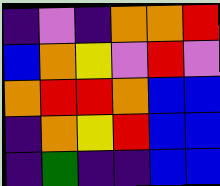[["indigo", "violet", "indigo", "orange", "orange", "red"], ["blue", "orange", "yellow", "violet", "red", "violet"], ["orange", "red", "red", "orange", "blue", "blue"], ["indigo", "orange", "yellow", "red", "blue", "blue"], ["indigo", "green", "indigo", "indigo", "blue", "blue"]]